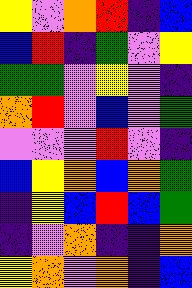[["yellow", "violet", "orange", "red", "indigo", "blue"], ["blue", "red", "indigo", "green", "violet", "yellow"], ["green", "green", "violet", "yellow", "violet", "indigo"], ["orange", "red", "violet", "blue", "violet", "green"], ["violet", "violet", "violet", "red", "violet", "indigo"], ["blue", "yellow", "orange", "blue", "orange", "green"], ["indigo", "yellow", "blue", "red", "blue", "green"], ["indigo", "violet", "orange", "indigo", "indigo", "orange"], ["yellow", "orange", "violet", "orange", "indigo", "blue"]]